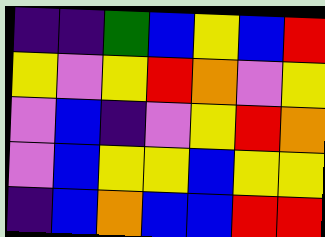[["indigo", "indigo", "green", "blue", "yellow", "blue", "red"], ["yellow", "violet", "yellow", "red", "orange", "violet", "yellow"], ["violet", "blue", "indigo", "violet", "yellow", "red", "orange"], ["violet", "blue", "yellow", "yellow", "blue", "yellow", "yellow"], ["indigo", "blue", "orange", "blue", "blue", "red", "red"]]